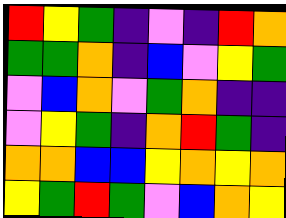[["red", "yellow", "green", "indigo", "violet", "indigo", "red", "orange"], ["green", "green", "orange", "indigo", "blue", "violet", "yellow", "green"], ["violet", "blue", "orange", "violet", "green", "orange", "indigo", "indigo"], ["violet", "yellow", "green", "indigo", "orange", "red", "green", "indigo"], ["orange", "orange", "blue", "blue", "yellow", "orange", "yellow", "orange"], ["yellow", "green", "red", "green", "violet", "blue", "orange", "yellow"]]